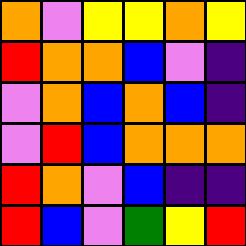[["orange", "violet", "yellow", "yellow", "orange", "yellow"], ["red", "orange", "orange", "blue", "violet", "indigo"], ["violet", "orange", "blue", "orange", "blue", "indigo"], ["violet", "red", "blue", "orange", "orange", "orange"], ["red", "orange", "violet", "blue", "indigo", "indigo"], ["red", "blue", "violet", "green", "yellow", "red"]]